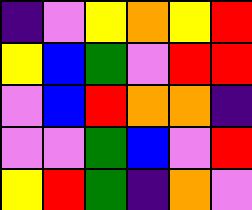[["indigo", "violet", "yellow", "orange", "yellow", "red"], ["yellow", "blue", "green", "violet", "red", "red"], ["violet", "blue", "red", "orange", "orange", "indigo"], ["violet", "violet", "green", "blue", "violet", "red"], ["yellow", "red", "green", "indigo", "orange", "violet"]]